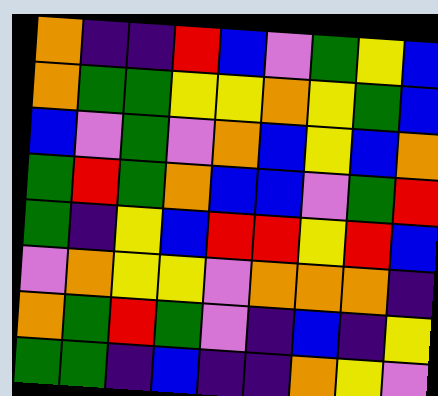[["orange", "indigo", "indigo", "red", "blue", "violet", "green", "yellow", "blue"], ["orange", "green", "green", "yellow", "yellow", "orange", "yellow", "green", "blue"], ["blue", "violet", "green", "violet", "orange", "blue", "yellow", "blue", "orange"], ["green", "red", "green", "orange", "blue", "blue", "violet", "green", "red"], ["green", "indigo", "yellow", "blue", "red", "red", "yellow", "red", "blue"], ["violet", "orange", "yellow", "yellow", "violet", "orange", "orange", "orange", "indigo"], ["orange", "green", "red", "green", "violet", "indigo", "blue", "indigo", "yellow"], ["green", "green", "indigo", "blue", "indigo", "indigo", "orange", "yellow", "violet"]]